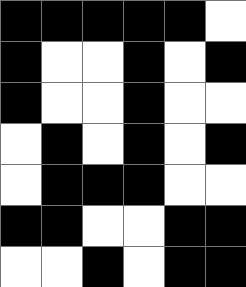[["black", "black", "black", "black", "black", "white"], ["black", "white", "white", "black", "white", "black"], ["black", "white", "white", "black", "white", "white"], ["white", "black", "white", "black", "white", "black"], ["white", "black", "black", "black", "white", "white"], ["black", "black", "white", "white", "black", "black"], ["white", "white", "black", "white", "black", "black"]]